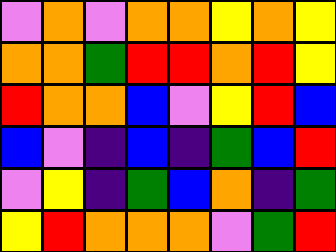[["violet", "orange", "violet", "orange", "orange", "yellow", "orange", "yellow"], ["orange", "orange", "green", "red", "red", "orange", "red", "yellow"], ["red", "orange", "orange", "blue", "violet", "yellow", "red", "blue"], ["blue", "violet", "indigo", "blue", "indigo", "green", "blue", "red"], ["violet", "yellow", "indigo", "green", "blue", "orange", "indigo", "green"], ["yellow", "red", "orange", "orange", "orange", "violet", "green", "red"]]